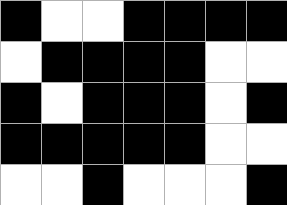[["black", "white", "white", "black", "black", "black", "black"], ["white", "black", "black", "black", "black", "white", "white"], ["black", "white", "black", "black", "black", "white", "black"], ["black", "black", "black", "black", "black", "white", "white"], ["white", "white", "black", "white", "white", "white", "black"]]